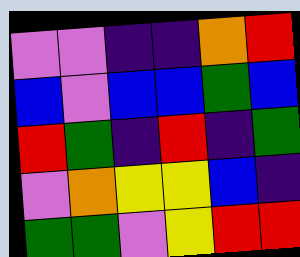[["violet", "violet", "indigo", "indigo", "orange", "red"], ["blue", "violet", "blue", "blue", "green", "blue"], ["red", "green", "indigo", "red", "indigo", "green"], ["violet", "orange", "yellow", "yellow", "blue", "indigo"], ["green", "green", "violet", "yellow", "red", "red"]]